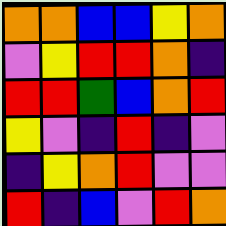[["orange", "orange", "blue", "blue", "yellow", "orange"], ["violet", "yellow", "red", "red", "orange", "indigo"], ["red", "red", "green", "blue", "orange", "red"], ["yellow", "violet", "indigo", "red", "indigo", "violet"], ["indigo", "yellow", "orange", "red", "violet", "violet"], ["red", "indigo", "blue", "violet", "red", "orange"]]